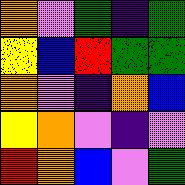[["orange", "violet", "green", "indigo", "green"], ["yellow", "blue", "red", "green", "green"], ["orange", "violet", "indigo", "orange", "blue"], ["yellow", "orange", "violet", "indigo", "violet"], ["red", "orange", "blue", "violet", "green"]]